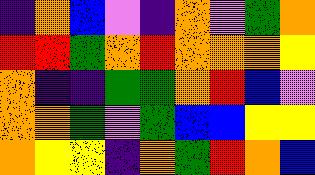[["indigo", "orange", "blue", "violet", "indigo", "orange", "violet", "green", "orange"], ["red", "red", "green", "orange", "red", "orange", "orange", "orange", "yellow"], ["orange", "indigo", "indigo", "green", "green", "orange", "red", "blue", "violet"], ["orange", "orange", "green", "violet", "green", "blue", "blue", "yellow", "yellow"], ["orange", "yellow", "yellow", "indigo", "orange", "green", "red", "orange", "blue"]]